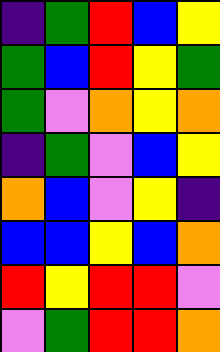[["indigo", "green", "red", "blue", "yellow"], ["green", "blue", "red", "yellow", "green"], ["green", "violet", "orange", "yellow", "orange"], ["indigo", "green", "violet", "blue", "yellow"], ["orange", "blue", "violet", "yellow", "indigo"], ["blue", "blue", "yellow", "blue", "orange"], ["red", "yellow", "red", "red", "violet"], ["violet", "green", "red", "red", "orange"]]